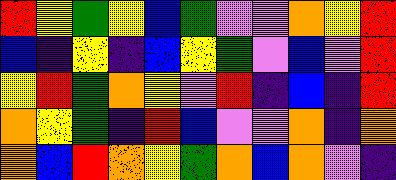[["red", "yellow", "green", "yellow", "blue", "green", "violet", "violet", "orange", "yellow", "red"], ["blue", "indigo", "yellow", "indigo", "blue", "yellow", "green", "violet", "blue", "violet", "red"], ["yellow", "red", "green", "orange", "yellow", "violet", "red", "indigo", "blue", "indigo", "red"], ["orange", "yellow", "green", "indigo", "red", "blue", "violet", "violet", "orange", "indigo", "orange"], ["orange", "blue", "red", "orange", "yellow", "green", "orange", "blue", "orange", "violet", "indigo"]]